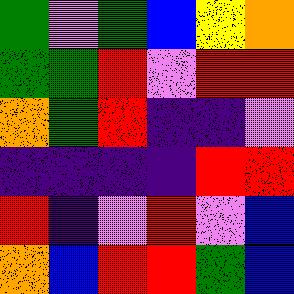[["green", "violet", "green", "blue", "yellow", "orange"], ["green", "green", "red", "violet", "red", "red"], ["orange", "green", "red", "indigo", "indigo", "violet"], ["indigo", "indigo", "indigo", "indigo", "red", "red"], ["red", "indigo", "violet", "red", "violet", "blue"], ["orange", "blue", "red", "red", "green", "blue"]]